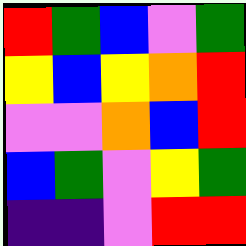[["red", "green", "blue", "violet", "green"], ["yellow", "blue", "yellow", "orange", "red"], ["violet", "violet", "orange", "blue", "red"], ["blue", "green", "violet", "yellow", "green"], ["indigo", "indigo", "violet", "red", "red"]]